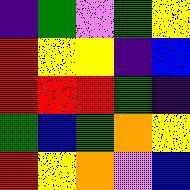[["indigo", "green", "violet", "green", "yellow"], ["red", "yellow", "yellow", "indigo", "blue"], ["red", "red", "red", "green", "indigo"], ["green", "blue", "green", "orange", "yellow"], ["red", "yellow", "orange", "violet", "blue"]]